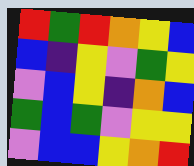[["red", "green", "red", "orange", "yellow", "blue"], ["blue", "indigo", "yellow", "violet", "green", "yellow"], ["violet", "blue", "yellow", "indigo", "orange", "blue"], ["green", "blue", "green", "violet", "yellow", "yellow"], ["violet", "blue", "blue", "yellow", "orange", "red"]]